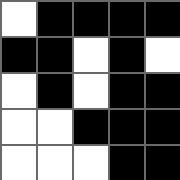[["white", "black", "black", "black", "black"], ["black", "black", "white", "black", "white"], ["white", "black", "white", "black", "black"], ["white", "white", "black", "black", "black"], ["white", "white", "white", "black", "black"]]